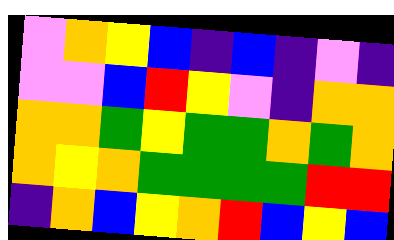[["violet", "orange", "yellow", "blue", "indigo", "blue", "indigo", "violet", "indigo"], ["violet", "violet", "blue", "red", "yellow", "violet", "indigo", "orange", "orange"], ["orange", "orange", "green", "yellow", "green", "green", "orange", "green", "orange"], ["orange", "yellow", "orange", "green", "green", "green", "green", "red", "red"], ["indigo", "orange", "blue", "yellow", "orange", "red", "blue", "yellow", "blue"]]